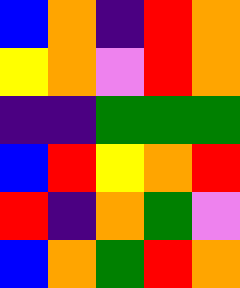[["blue", "orange", "indigo", "red", "orange"], ["yellow", "orange", "violet", "red", "orange"], ["indigo", "indigo", "green", "green", "green"], ["blue", "red", "yellow", "orange", "red"], ["red", "indigo", "orange", "green", "violet"], ["blue", "orange", "green", "red", "orange"]]